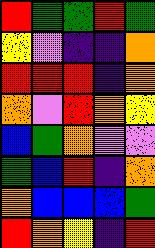[["red", "green", "green", "red", "green"], ["yellow", "violet", "indigo", "indigo", "orange"], ["red", "red", "red", "indigo", "orange"], ["orange", "violet", "red", "orange", "yellow"], ["blue", "green", "orange", "violet", "violet"], ["green", "blue", "red", "indigo", "orange"], ["orange", "blue", "blue", "blue", "green"], ["red", "orange", "yellow", "indigo", "red"]]